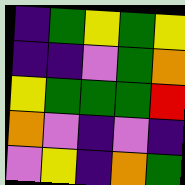[["indigo", "green", "yellow", "green", "yellow"], ["indigo", "indigo", "violet", "green", "orange"], ["yellow", "green", "green", "green", "red"], ["orange", "violet", "indigo", "violet", "indigo"], ["violet", "yellow", "indigo", "orange", "green"]]